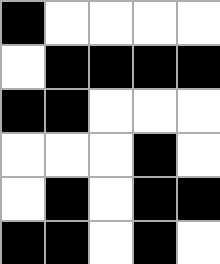[["black", "white", "white", "white", "white"], ["white", "black", "black", "black", "black"], ["black", "black", "white", "white", "white"], ["white", "white", "white", "black", "white"], ["white", "black", "white", "black", "black"], ["black", "black", "white", "black", "white"]]